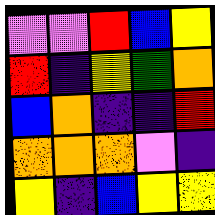[["violet", "violet", "red", "blue", "yellow"], ["red", "indigo", "yellow", "green", "orange"], ["blue", "orange", "indigo", "indigo", "red"], ["orange", "orange", "orange", "violet", "indigo"], ["yellow", "indigo", "blue", "yellow", "yellow"]]